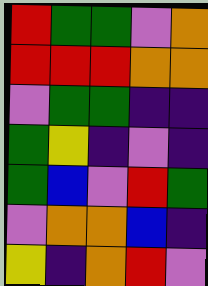[["red", "green", "green", "violet", "orange"], ["red", "red", "red", "orange", "orange"], ["violet", "green", "green", "indigo", "indigo"], ["green", "yellow", "indigo", "violet", "indigo"], ["green", "blue", "violet", "red", "green"], ["violet", "orange", "orange", "blue", "indigo"], ["yellow", "indigo", "orange", "red", "violet"]]